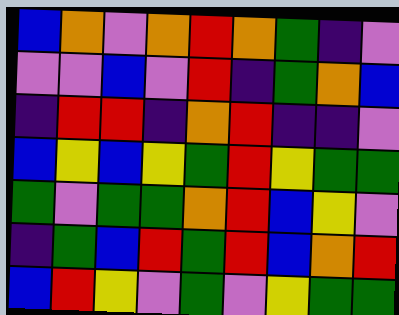[["blue", "orange", "violet", "orange", "red", "orange", "green", "indigo", "violet"], ["violet", "violet", "blue", "violet", "red", "indigo", "green", "orange", "blue"], ["indigo", "red", "red", "indigo", "orange", "red", "indigo", "indigo", "violet"], ["blue", "yellow", "blue", "yellow", "green", "red", "yellow", "green", "green"], ["green", "violet", "green", "green", "orange", "red", "blue", "yellow", "violet"], ["indigo", "green", "blue", "red", "green", "red", "blue", "orange", "red"], ["blue", "red", "yellow", "violet", "green", "violet", "yellow", "green", "green"]]